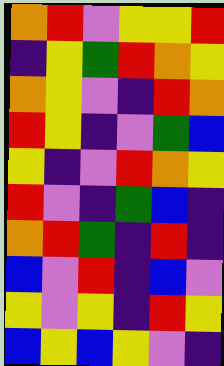[["orange", "red", "violet", "yellow", "yellow", "red"], ["indigo", "yellow", "green", "red", "orange", "yellow"], ["orange", "yellow", "violet", "indigo", "red", "orange"], ["red", "yellow", "indigo", "violet", "green", "blue"], ["yellow", "indigo", "violet", "red", "orange", "yellow"], ["red", "violet", "indigo", "green", "blue", "indigo"], ["orange", "red", "green", "indigo", "red", "indigo"], ["blue", "violet", "red", "indigo", "blue", "violet"], ["yellow", "violet", "yellow", "indigo", "red", "yellow"], ["blue", "yellow", "blue", "yellow", "violet", "indigo"]]